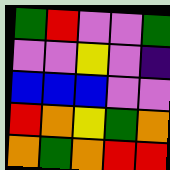[["green", "red", "violet", "violet", "green"], ["violet", "violet", "yellow", "violet", "indigo"], ["blue", "blue", "blue", "violet", "violet"], ["red", "orange", "yellow", "green", "orange"], ["orange", "green", "orange", "red", "red"]]